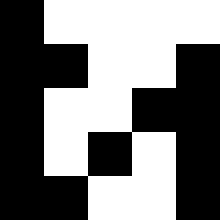[["black", "white", "white", "white", "white"], ["black", "black", "white", "white", "black"], ["black", "white", "white", "black", "black"], ["black", "white", "black", "white", "black"], ["black", "black", "white", "white", "black"]]